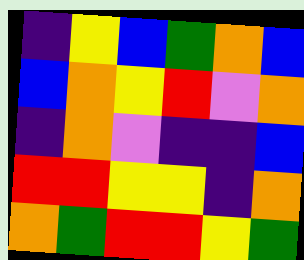[["indigo", "yellow", "blue", "green", "orange", "blue"], ["blue", "orange", "yellow", "red", "violet", "orange"], ["indigo", "orange", "violet", "indigo", "indigo", "blue"], ["red", "red", "yellow", "yellow", "indigo", "orange"], ["orange", "green", "red", "red", "yellow", "green"]]